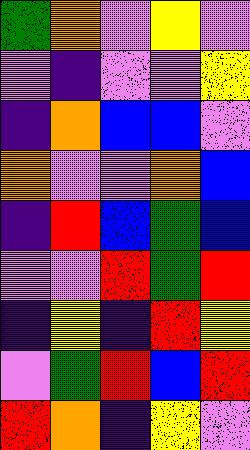[["green", "orange", "violet", "yellow", "violet"], ["violet", "indigo", "violet", "violet", "yellow"], ["indigo", "orange", "blue", "blue", "violet"], ["orange", "violet", "violet", "orange", "blue"], ["indigo", "red", "blue", "green", "blue"], ["violet", "violet", "red", "green", "red"], ["indigo", "yellow", "indigo", "red", "yellow"], ["violet", "green", "red", "blue", "red"], ["red", "orange", "indigo", "yellow", "violet"]]